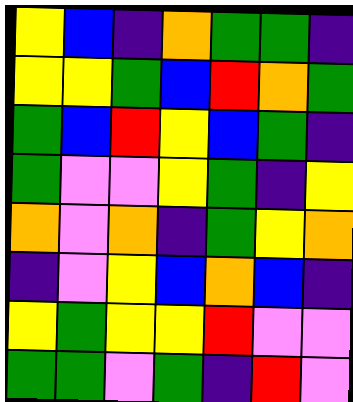[["yellow", "blue", "indigo", "orange", "green", "green", "indigo"], ["yellow", "yellow", "green", "blue", "red", "orange", "green"], ["green", "blue", "red", "yellow", "blue", "green", "indigo"], ["green", "violet", "violet", "yellow", "green", "indigo", "yellow"], ["orange", "violet", "orange", "indigo", "green", "yellow", "orange"], ["indigo", "violet", "yellow", "blue", "orange", "blue", "indigo"], ["yellow", "green", "yellow", "yellow", "red", "violet", "violet"], ["green", "green", "violet", "green", "indigo", "red", "violet"]]